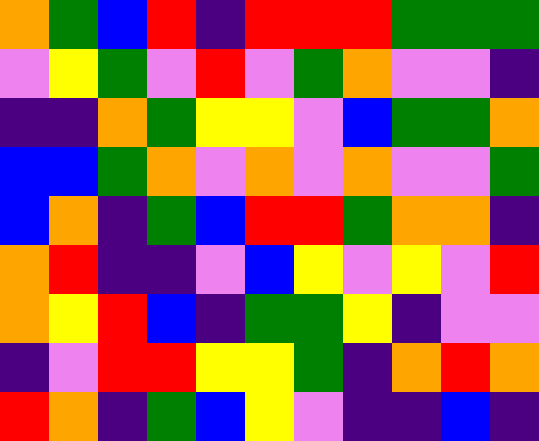[["orange", "green", "blue", "red", "indigo", "red", "red", "red", "green", "green", "green"], ["violet", "yellow", "green", "violet", "red", "violet", "green", "orange", "violet", "violet", "indigo"], ["indigo", "indigo", "orange", "green", "yellow", "yellow", "violet", "blue", "green", "green", "orange"], ["blue", "blue", "green", "orange", "violet", "orange", "violet", "orange", "violet", "violet", "green"], ["blue", "orange", "indigo", "green", "blue", "red", "red", "green", "orange", "orange", "indigo"], ["orange", "red", "indigo", "indigo", "violet", "blue", "yellow", "violet", "yellow", "violet", "red"], ["orange", "yellow", "red", "blue", "indigo", "green", "green", "yellow", "indigo", "violet", "violet"], ["indigo", "violet", "red", "red", "yellow", "yellow", "green", "indigo", "orange", "red", "orange"], ["red", "orange", "indigo", "green", "blue", "yellow", "violet", "indigo", "indigo", "blue", "indigo"]]